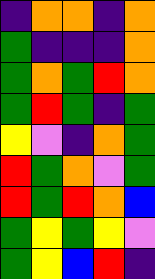[["indigo", "orange", "orange", "indigo", "orange"], ["green", "indigo", "indigo", "indigo", "orange"], ["green", "orange", "green", "red", "orange"], ["green", "red", "green", "indigo", "green"], ["yellow", "violet", "indigo", "orange", "green"], ["red", "green", "orange", "violet", "green"], ["red", "green", "red", "orange", "blue"], ["green", "yellow", "green", "yellow", "violet"], ["green", "yellow", "blue", "red", "indigo"]]